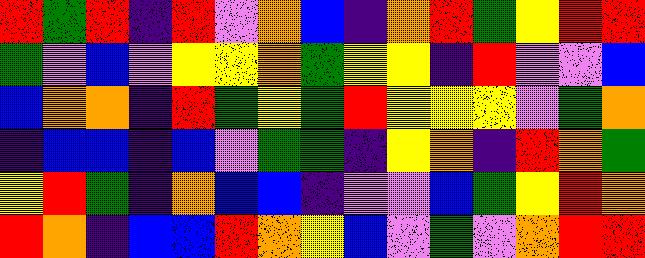[["red", "green", "red", "indigo", "red", "violet", "orange", "blue", "indigo", "orange", "red", "green", "yellow", "red", "red"], ["green", "violet", "blue", "violet", "yellow", "yellow", "orange", "green", "yellow", "yellow", "indigo", "red", "violet", "violet", "blue"], ["blue", "orange", "orange", "indigo", "red", "green", "yellow", "green", "red", "yellow", "yellow", "yellow", "violet", "green", "orange"], ["indigo", "blue", "blue", "indigo", "blue", "violet", "green", "green", "indigo", "yellow", "orange", "indigo", "red", "orange", "green"], ["yellow", "red", "green", "indigo", "orange", "blue", "blue", "indigo", "violet", "violet", "blue", "green", "yellow", "red", "orange"], ["red", "orange", "indigo", "blue", "blue", "red", "orange", "yellow", "blue", "violet", "green", "violet", "orange", "red", "red"]]